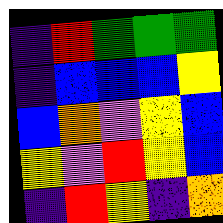[["indigo", "red", "green", "green", "green"], ["indigo", "blue", "blue", "blue", "yellow"], ["blue", "orange", "violet", "yellow", "blue"], ["yellow", "violet", "red", "yellow", "blue"], ["indigo", "red", "yellow", "indigo", "orange"]]